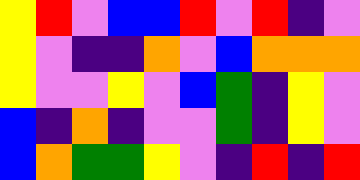[["yellow", "red", "violet", "blue", "blue", "red", "violet", "red", "indigo", "violet"], ["yellow", "violet", "indigo", "indigo", "orange", "violet", "blue", "orange", "orange", "orange"], ["yellow", "violet", "violet", "yellow", "violet", "blue", "green", "indigo", "yellow", "violet"], ["blue", "indigo", "orange", "indigo", "violet", "violet", "green", "indigo", "yellow", "violet"], ["blue", "orange", "green", "green", "yellow", "violet", "indigo", "red", "indigo", "red"]]